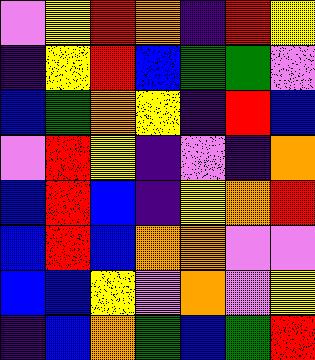[["violet", "yellow", "red", "orange", "indigo", "red", "yellow"], ["indigo", "yellow", "red", "blue", "green", "green", "violet"], ["blue", "green", "orange", "yellow", "indigo", "red", "blue"], ["violet", "red", "yellow", "indigo", "violet", "indigo", "orange"], ["blue", "red", "blue", "indigo", "yellow", "orange", "red"], ["blue", "red", "blue", "orange", "orange", "violet", "violet"], ["blue", "blue", "yellow", "violet", "orange", "violet", "yellow"], ["indigo", "blue", "orange", "green", "blue", "green", "red"]]